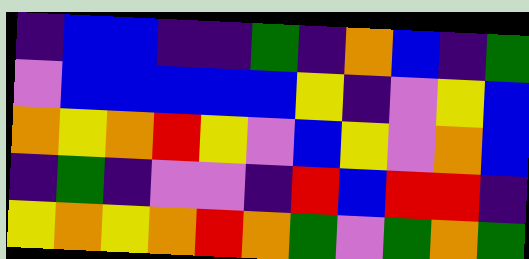[["indigo", "blue", "blue", "indigo", "indigo", "green", "indigo", "orange", "blue", "indigo", "green"], ["violet", "blue", "blue", "blue", "blue", "blue", "yellow", "indigo", "violet", "yellow", "blue"], ["orange", "yellow", "orange", "red", "yellow", "violet", "blue", "yellow", "violet", "orange", "blue"], ["indigo", "green", "indigo", "violet", "violet", "indigo", "red", "blue", "red", "red", "indigo"], ["yellow", "orange", "yellow", "orange", "red", "orange", "green", "violet", "green", "orange", "green"]]